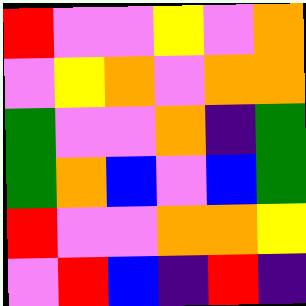[["red", "violet", "violet", "yellow", "violet", "orange"], ["violet", "yellow", "orange", "violet", "orange", "orange"], ["green", "violet", "violet", "orange", "indigo", "green"], ["green", "orange", "blue", "violet", "blue", "green"], ["red", "violet", "violet", "orange", "orange", "yellow"], ["violet", "red", "blue", "indigo", "red", "indigo"]]